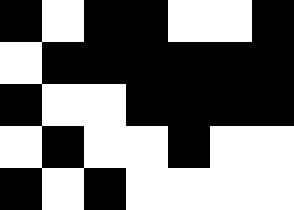[["black", "white", "black", "black", "white", "white", "black"], ["white", "black", "black", "black", "black", "black", "black"], ["black", "white", "white", "black", "black", "black", "black"], ["white", "black", "white", "white", "black", "white", "white"], ["black", "white", "black", "white", "white", "white", "white"]]